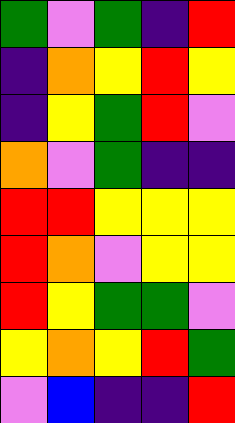[["green", "violet", "green", "indigo", "red"], ["indigo", "orange", "yellow", "red", "yellow"], ["indigo", "yellow", "green", "red", "violet"], ["orange", "violet", "green", "indigo", "indigo"], ["red", "red", "yellow", "yellow", "yellow"], ["red", "orange", "violet", "yellow", "yellow"], ["red", "yellow", "green", "green", "violet"], ["yellow", "orange", "yellow", "red", "green"], ["violet", "blue", "indigo", "indigo", "red"]]